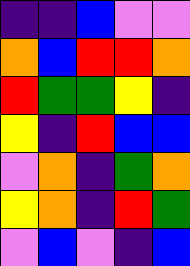[["indigo", "indigo", "blue", "violet", "violet"], ["orange", "blue", "red", "red", "orange"], ["red", "green", "green", "yellow", "indigo"], ["yellow", "indigo", "red", "blue", "blue"], ["violet", "orange", "indigo", "green", "orange"], ["yellow", "orange", "indigo", "red", "green"], ["violet", "blue", "violet", "indigo", "blue"]]